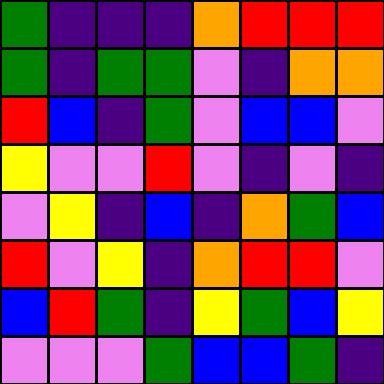[["green", "indigo", "indigo", "indigo", "orange", "red", "red", "red"], ["green", "indigo", "green", "green", "violet", "indigo", "orange", "orange"], ["red", "blue", "indigo", "green", "violet", "blue", "blue", "violet"], ["yellow", "violet", "violet", "red", "violet", "indigo", "violet", "indigo"], ["violet", "yellow", "indigo", "blue", "indigo", "orange", "green", "blue"], ["red", "violet", "yellow", "indigo", "orange", "red", "red", "violet"], ["blue", "red", "green", "indigo", "yellow", "green", "blue", "yellow"], ["violet", "violet", "violet", "green", "blue", "blue", "green", "indigo"]]